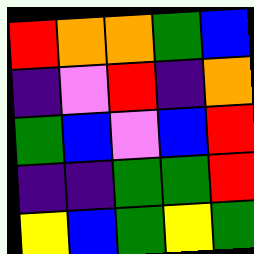[["red", "orange", "orange", "green", "blue"], ["indigo", "violet", "red", "indigo", "orange"], ["green", "blue", "violet", "blue", "red"], ["indigo", "indigo", "green", "green", "red"], ["yellow", "blue", "green", "yellow", "green"]]